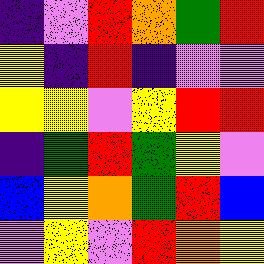[["indigo", "violet", "red", "orange", "green", "red"], ["yellow", "indigo", "red", "indigo", "violet", "violet"], ["yellow", "yellow", "violet", "yellow", "red", "red"], ["indigo", "green", "red", "green", "yellow", "violet"], ["blue", "yellow", "orange", "green", "red", "blue"], ["violet", "yellow", "violet", "red", "orange", "yellow"]]